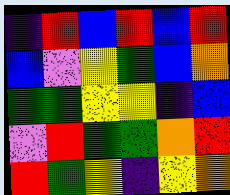[["indigo", "red", "blue", "red", "blue", "red"], ["blue", "violet", "yellow", "green", "blue", "orange"], ["green", "green", "yellow", "yellow", "indigo", "blue"], ["violet", "red", "green", "green", "orange", "red"], ["red", "green", "yellow", "indigo", "yellow", "orange"]]